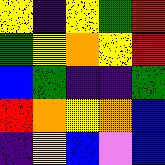[["yellow", "indigo", "yellow", "green", "red"], ["green", "yellow", "orange", "yellow", "red"], ["blue", "green", "indigo", "indigo", "green"], ["red", "orange", "yellow", "orange", "blue"], ["indigo", "yellow", "blue", "violet", "blue"]]